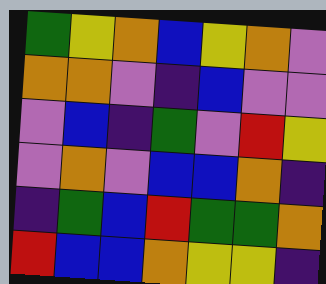[["green", "yellow", "orange", "blue", "yellow", "orange", "violet"], ["orange", "orange", "violet", "indigo", "blue", "violet", "violet"], ["violet", "blue", "indigo", "green", "violet", "red", "yellow"], ["violet", "orange", "violet", "blue", "blue", "orange", "indigo"], ["indigo", "green", "blue", "red", "green", "green", "orange"], ["red", "blue", "blue", "orange", "yellow", "yellow", "indigo"]]